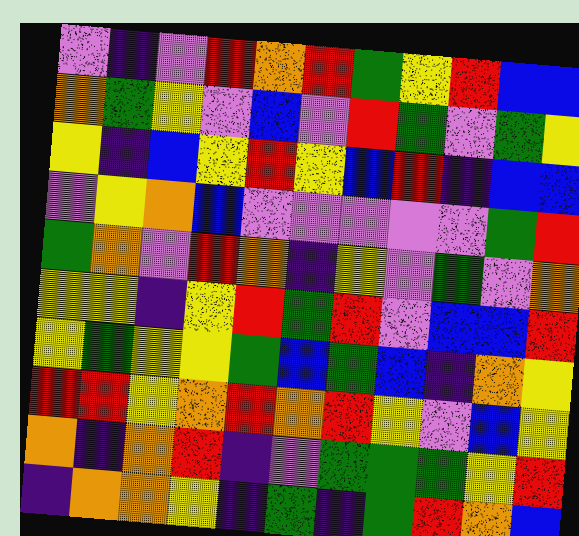[["violet", "indigo", "violet", "red", "orange", "red", "green", "yellow", "red", "blue", "blue"], ["orange", "green", "yellow", "violet", "blue", "violet", "red", "green", "violet", "green", "yellow"], ["yellow", "indigo", "blue", "yellow", "red", "yellow", "blue", "red", "indigo", "blue", "blue"], ["violet", "yellow", "orange", "blue", "violet", "violet", "violet", "violet", "violet", "green", "red"], ["green", "orange", "violet", "red", "orange", "indigo", "yellow", "violet", "green", "violet", "orange"], ["yellow", "yellow", "indigo", "yellow", "red", "green", "red", "violet", "blue", "blue", "red"], ["yellow", "green", "yellow", "yellow", "green", "blue", "green", "blue", "indigo", "orange", "yellow"], ["red", "red", "yellow", "orange", "red", "orange", "red", "yellow", "violet", "blue", "yellow"], ["orange", "indigo", "orange", "red", "indigo", "violet", "green", "green", "green", "yellow", "red"], ["indigo", "orange", "orange", "yellow", "indigo", "green", "indigo", "green", "red", "orange", "blue"]]